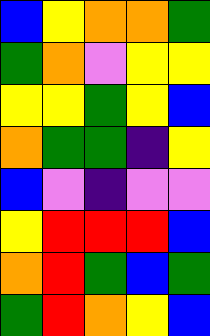[["blue", "yellow", "orange", "orange", "green"], ["green", "orange", "violet", "yellow", "yellow"], ["yellow", "yellow", "green", "yellow", "blue"], ["orange", "green", "green", "indigo", "yellow"], ["blue", "violet", "indigo", "violet", "violet"], ["yellow", "red", "red", "red", "blue"], ["orange", "red", "green", "blue", "green"], ["green", "red", "orange", "yellow", "blue"]]